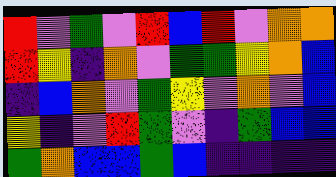[["red", "violet", "green", "violet", "red", "blue", "red", "violet", "orange", "orange"], ["red", "yellow", "indigo", "orange", "violet", "green", "green", "yellow", "orange", "blue"], ["indigo", "blue", "orange", "violet", "green", "yellow", "violet", "orange", "violet", "blue"], ["yellow", "indigo", "violet", "red", "green", "violet", "indigo", "green", "blue", "blue"], ["green", "orange", "blue", "blue", "green", "blue", "indigo", "indigo", "indigo", "indigo"]]